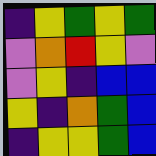[["indigo", "yellow", "green", "yellow", "green"], ["violet", "orange", "red", "yellow", "violet"], ["violet", "yellow", "indigo", "blue", "blue"], ["yellow", "indigo", "orange", "green", "blue"], ["indigo", "yellow", "yellow", "green", "blue"]]